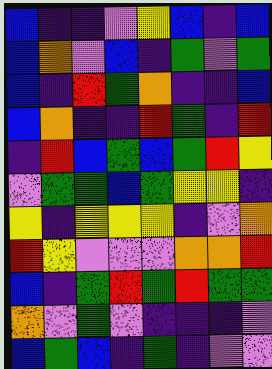[["blue", "indigo", "indigo", "violet", "yellow", "blue", "indigo", "blue"], ["blue", "orange", "violet", "blue", "indigo", "green", "violet", "green"], ["blue", "indigo", "red", "green", "orange", "indigo", "indigo", "blue"], ["blue", "orange", "indigo", "indigo", "red", "green", "indigo", "red"], ["indigo", "red", "blue", "green", "blue", "green", "red", "yellow"], ["violet", "green", "green", "blue", "green", "yellow", "yellow", "indigo"], ["yellow", "indigo", "yellow", "yellow", "yellow", "indigo", "violet", "orange"], ["red", "yellow", "violet", "violet", "violet", "orange", "orange", "red"], ["blue", "indigo", "green", "red", "green", "red", "green", "green"], ["orange", "violet", "green", "violet", "indigo", "indigo", "indigo", "violet"], ["blue", "green", "blue", "indigo", "green", "indigo", "violet", "violet"]]